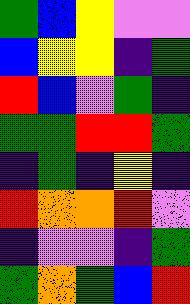[["green", "blue", "yellow", "violet", "violet"], ["blue", "yellow", "yellow", "indigo", "green"], ["red", "blue", "violet", "green", "indigo"], ["green", "green", "red", "red", "green"], ["indigo", "green", "indigo", "yellow", "indigo"], ["red", "orange", "orange", "red", "violet"], ["indigo", "violet", "violet", "indigo", "green"], ["green", "orange", "green", "blue", "red"]]